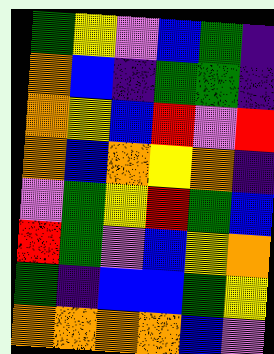[["green", "yellow", "violet", "blue", "green", "indigo"], ["orange", "blue", "indigo", "green", "green", "indigo"], ["orange", "yellow", "blue", "red", "violet", "red"], ["orange", "blue", "orange", "yellow", "orange", "indigo"], ["violet", "green", "yellow", "red", "green", "blue"], ["red", "green", "violet", "blue", "yellow", "orange"], ["green", "indigo", "blue", "blue", "green", "yellow"], ["orange", "orange", "orange", "orange", "blue", "violet"]]